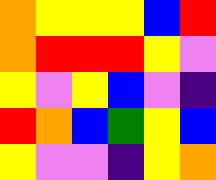[["orange", "yellow", "yellow", "yellow", "blue", "red"], ["orange", "red", "red", "red", "yellow", "violet"], ["yellow", "violet", "yellow", "blue", "violet", "indigo"], ["red", "orange", "blue", "green", "yellow", "blue"], ["yellow", "violet", "violet", "indigo", "yellow", "orange"]]